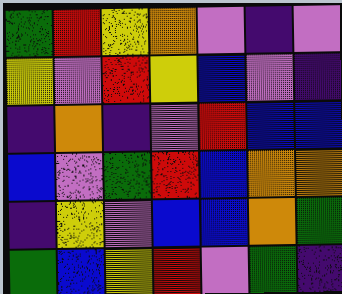[["green", "red", "yellow", "orange", "violet", "indigo", "violet"], ["yellow", "violet", "red", "yellow", "blue", "violet", "indigo"], ["indigo", "orange", "indigo", "violet", "red", "blue", "blue"], ["blue", "violet", "green", "red", "blue", "orange", "orange"], ["indigo", "yellow", "violet", "blue", "blue", "orange", "green"], ["green", "blue", "yellow", "red", "violet", "green", "indigo"]]